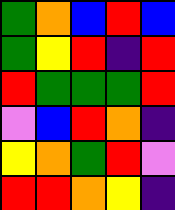[["green", "orange", "blue", "red", "blue"], ["green", "yellow", "red", "indigo", "red"], ["red", "green", "green", "green", "red"], ["violet", "blue", "red", "orange", "indigo"], ["yellow", "orange", "green", "red", "violet"], ["red", "red", "orange", "yellow", "indigo"]]